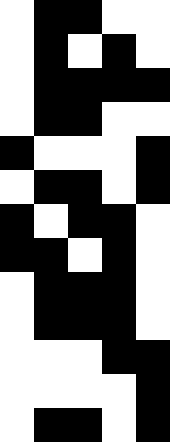[["white", "black", "black", "white", "white"], ["white", "black", "white", "black", "white"], ["white", "black", "black", "black", "black"], ["white", "black", "black", "white", "white"], ["black", "white", "white", "white", "black"], ["white", "black", "black", "white", "black"], ["black", "white", "black", "black", "white"], ["black", "black", "white", "black", "white"], ["white", "black", "black", "black", "white"], ["white", "black", "black", "black", "white"], ["white", "white", "white", "black", "black"], ["white", "white", "white", "white", "black"], ["white", "black", "black", "white", "black"]]